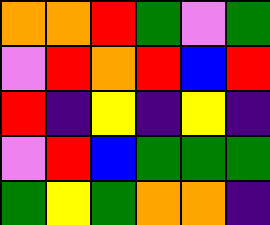[["orange", "orange", "red", "green", "violet", "green"], ["violet", "red", "orange", "red", "blue", "red"], ["red", "indigo", "yellow", "indigo", "yellow", "indigo"], ["violet", "red", "blue", "green", "green", "green"], ["green", "yellow", "green", "orange", "orange", "indigo"]]